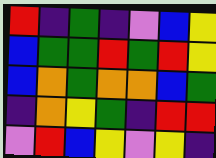[["red", "indigo", "green", "indigo", "violet", "blue", "yellow"], ["blue", "green", "green", "red", "green", "red", "yellow"], ["blue", "orange", "green", "orange", "orange", "blue", "green"], ["indigo", "orange", "yellow", "green", "indigo", "red", "red"], ["violet", "red", "blue", "yellow", "violet", "yellow", "indigo"]]